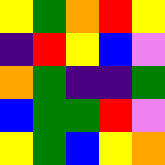[["yellow", "green", "orange", "red", "yellow"], ["indigo", "red", "yellow", "blue", "violet"], ["orange", "green", "indigo", "indigo", "green"], ["blue", "green", "green", "red", "violet"], ["yellow", "green", "blue", "yellow", "orange"]]